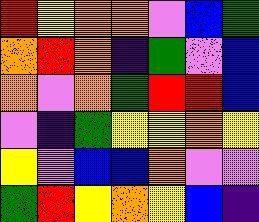[["red", "yellow", "orange", "orange", "violet", "blue", "green"], ["orange", "red", "orange", "indigo", "green", "violet", "blue"], ["orange", "violet", "orange", "green", "red", "red", "blue"], ["violet", "indigo", "green", "yellow", "yellow", "orange", "yellow"], ["yellow", "violet", "blue", "blue", "orange", "violet", "violet"], ["green", "red", "yellow", "orange", "yellow", "blue", "indigo"]]